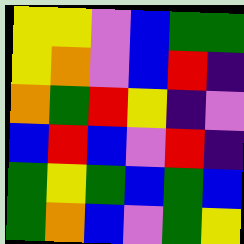[["yellow", "yellow", "violet", "blue", "green", "green"], ["yellow", "orange", "violet", "blue", "red", "indigo"], ["orange", "green", "red", "yellow", "indigo", "violet"], ["blue", "red", "blue", "violet", "red", "indigo"], ["green", "yellow", "green", "blue", "green", "blue"], ["green", "orange", "blue", "violet", "green", "yellow"]]